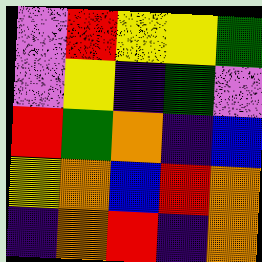[["violet", "red", "yellow", "yellow", "green"], ["violet", "yellow", "indigo", "green", "violet"], ["red", "green", "orange", "indigo", "blue"], ["yellow", "orange", "blue", "red", "orange"], ["indigo", "orange", "red", "indigo", "orange"]]